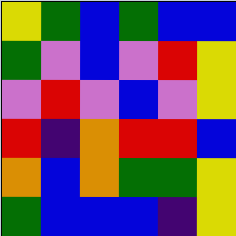[["yellow", "green", "blue", "green", "blue", "blue"], ["green", "violet", "blue", "violet", "red", "yellow"], ["violet", "red", "violet", "blue", "violet", "yellow"], ["red", "indigo", "orange", "red", "red", "blue"], ["orange", "blue", "orange", "green", "green", "yellow"], ["green", "blue", "blue", "blue", "indigo", "yellow"]]